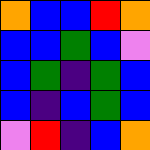[["orange", "blue", "blue", "red", "orange"], ["blue", "blue", "green", "blue", "violet"], ["blue", "green", "indigo", "green", "blue"], ["blue", "indigo", "blue", "green", "blue"], ["violet", "red", "indigo", "blue", "orange"]]